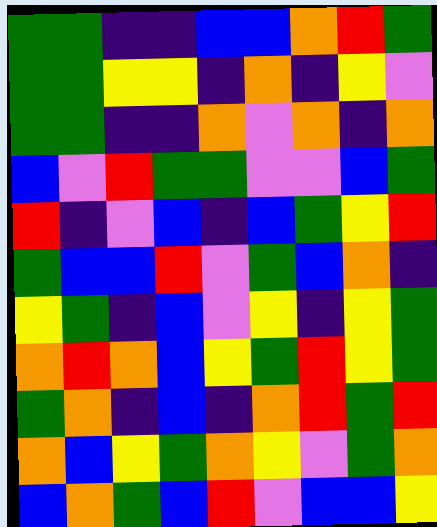[["green", "green", "indigo", "indigo", "blue", "blue", "orange", "red", "green"], ["green", "green", "yellow", "yellow", "indigo", "orange", "indigo", "yellow", "violet"], ["green", "green", "indigo", "indigo", "orange", "violet", "orange", "indigo", "orange"], ["blue", "violet", "red", "green", "green", "violet", "violet", "blue", "green"], ["red", "indigo", "violet", "blue", "indigo", "blue", "green", "yellow", "red"], ["green", "blue", "blue", "red", "violet", "green", "blue", "orange", "indigo"], ["yellow", "green", "indigo", "blue", "violet", "yellow", "indigo", "yellow", "green"], ["orange", "red", "orange", "blue", "yellow", "green", "red", "yellow", "green"], ["green", "orange", "indigo", "blue", "indigo", "orange", "red", "green", "red"], ["orange", "blue", "yellow", "green", "orange", "yellow", "violet", "green", "orange"], ["blue", "orange", "green", "blue", "red", "violet", "blue", "blue", "yellow"]]